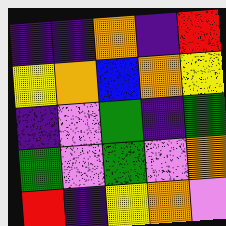[["indigo", "indigo", "orange", "indigo", "red"], ["yellow", "orange", "blue", "orange", "yellow"], ["indigo", "violet", "green", "indigo", "green"], ["green", "violet", "green", "violet", "orange"], ["red", "indigo", "yellow", "orange", "violet"]]